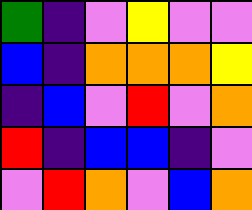[["green", "indigo", "violet", "yellow", "violet", "violet"], ["blue", "indigo", "orange", "orange", "orange", "yellow"], ["indigo", "blue", "violet", "red", "violet", "orange"], ["red", "indigo", "blue", "blue", "indigo", "violet"], ["violet", "red", "orange", "violet", "blue", "orange"]]